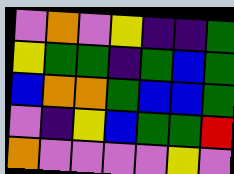[["violet", "orange", "violet", "yellow", "indigo", "indigo", "green"], ["yellow", "green", "green", "indigo", "green", "blue", "green"], ["blue", "orange", "orange", "green", "blue", "blue", "green"], ["violet", "indigo", "yellow", "blue", "green", "green", "red"], ["orange", "violet", "violet", "violet", "violet", "yellow", "violet"]]